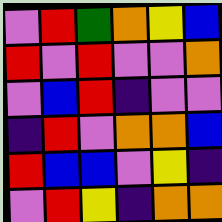[["violet", "red", "green", "orange", "yellow", "blue"], ["red", "violet", "red", "violet", "violet", "orange"], ["violet", "blue", "red", "indigo", "violet", "violet"], ["indigo", "red", "violet", "orange", "orange", "blue"], ["red", "blue", "blue", "violet", "yellow", "indigo"], ["violet", "red", "yellow", "indigo", "orange", "orange"]]